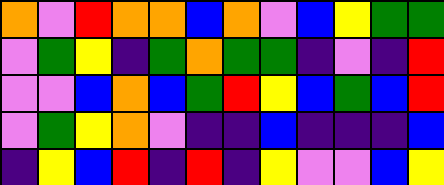[["orange", "violet", "red", "orange", "orange", "blue", "orange", "violet", "blue", "yellow", "green", "green"], ["violet", "green", "yellow", "indigo", "green", "orange", "green", "green", "indigo", "violet", "indigo", "red"], ["violet", "violet", "blue", "orange", "blue", "green", "red", "yellow", "blue", "green", "blue", "red"], ["violet", "green", "yellow", "orange", "violet", "indigo", "indigo", "blue", "indigo", "indigo", "indigo", "blue"], ["indigo", "yellow", "blue", "red", "indigo", "red", "indigo", "yellow", "violet", "violet", "blue", "yellow"]]